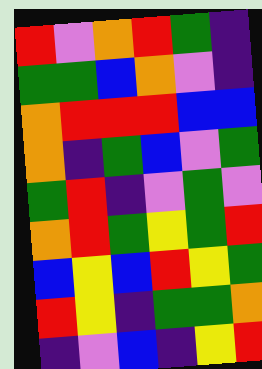[["red", "violet", "orange", "red", "green", "indigo"], ["green", "green", "blue", "orange", "violet", "indigo"], ["orange", "red", "red", "red", "blue", "blue"], ["orange", "indigo", "green", "blue", "violet", "green"], ["green", "red", "indigo", "violet", "green", "violet"], ["orange", "red", "green", "yellow", "green", "red"], ["blue", "yellow", "blue", "red", "yellow", "green"], ["red", "yellow", "indigo", "green", "green", "orange"], ["indigo", "violet", "blue", "indigo", "yellow", "red"]]